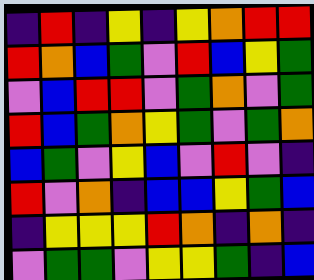[["indigo", "red", "indigo", "yellow", "indigo", "yellow", "orange", "red", "red"], ["red", "orange", "blue", "green", "violet", "red", "blue", "yellow", "green"], ["violet", "blue", "red", "red", "violet", "green", "orange", "violet", "green"], ["red", "blue", "green", "orange", "yellow", "green", "violet", "green", "orange"], ["blue", "green", "violet", "yellow", "blue", "violet", "red", "violet", "indigo"], ["red", "violet", "orange", "indigo", "blue", "blue", "yellow", "green", "blue"], ["indigo", "yellow", "yellow", "yellow", "red", "orange", "indigo", "orange", "indigo"], ["violet", "green", "green", "violet", "yellow", "yellow", "green", "indigo", "blue"]]